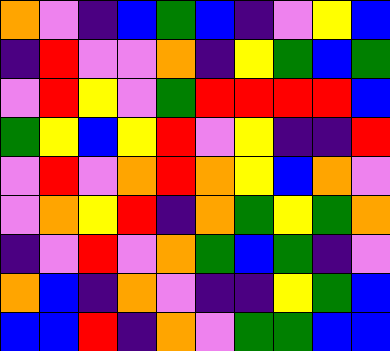[["orange", "violet", "indigo", "blue", "green", "blue", "indigo", "violet", "yellow", "blue"], ["indigo", "red", "violet", "violet", "orange", "indigo", "yellow", "green", "blue", "green"], ["violet", "red", "yellow", "violet", "green", "red", "red", "red", "red", "blue"], ["green", "yellow", "blue", "yellow", "red", "violet", "yellow", "indigo", "indigo", "red"], ["violet", "red", "violet", "orange", "red", "orange", "yellow", "blue", "orange", "violet"], ["violet", "orange", "yellow", "red", "indigo", "orange", "green", "yellow", "green", "orange"], ["indigo", "violet", "red", "violet", "orange", "green", "blue", "green", "indigo", "violet"], ["orange", "blue", "indigo", "orange", "violet", "indigo", "indigo", "yellow", "green", "blue"], ["blue", "blue", "red", "indigo", "orange", "violet", "green", "green", "blue", "blue"]]